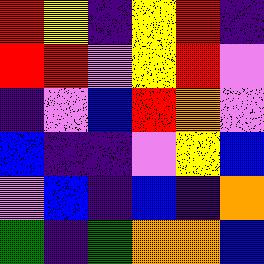[["red", "yellow", "indigo", "yellow", "red", "indigo"], ["red", "red", "violet", "yellow", "red", "violet"], ["indigo", "violet", "blue", "red", "orange", "violet"], ["blue", "indigo", "indigo", "violet", "yellow", "blue"], ["violet", "blue", "indigo", "blue", "indigo", "orange"], ["green", "indigo", "green", "orange", "orange", "blue"]]